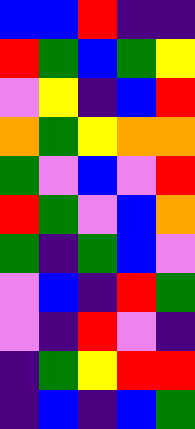[["blue", "blue", "red", "indigo", "indigo"], ["red", "green", "blue", "green", "yellow"], ["violet", "yellow", "indigo", "blue", "red"], ["orange", "green", "yellow", "orange", "orange"], ["green", "violet", "blue", "violet", "red"], ["red", "green", "violet", "blue", "orange"], ["green", "indigo", "green", "blue", "violet"], ["violet", "blue", "indigo", "red", "green"], ["violet", "indigo", "red", "violet", "indigo"], ["indigo", "green", "yellow", "red", "red"], ["indigo", "blue", "indigo", "blue", "green"]]